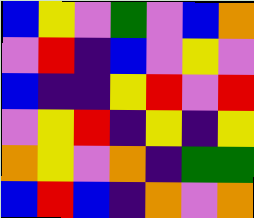[["blue", "yellow", "violet", "green", "violet", "blue", "orange"], ["violet", "red", "indigo", "blue", "violet", "yellow", "violet"], ["blue", "indigo", "indigo", "yellow", "red", "violet", "red"], ["violet", "yellow", "red", "indigo", "yellow", "indigo", "yellow"], ["orange", "yellow", "violet", "orange", "indigo", "green", "green"], ["blue", "red", "blue", "indigo", "orange", "violet", "orange"]]